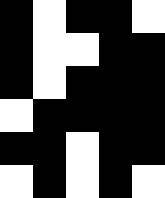[["black", "white", "black", "black", "white"], ["black", "white", "white", "black", "black"], ["black", "white", "black", "black", "black"], ["white", "black", "black", "black", "black"], ["black", "black", "white", "black", "black"], ["white", "black", "white", "black", "white"]]